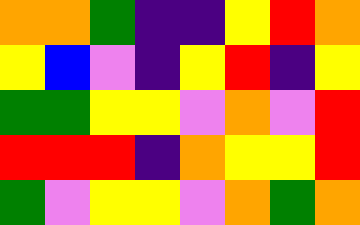[["orange", "orange", "green", "indigo", "indigo", "yellow", "red", "orange"], ["yellow", "blue", "violet", "indigo", "yellow", "red", "indigo", "yellow"], ["green", "green", "yellow", "yellow", "violet", "orange", "violet", "red"], ["red", "red", "red", "indigo", "orange", "yellow", "yellow", "red"], ["green", "violet", "yellow", "yellow", "violet", "orange", "green", "orange"]]